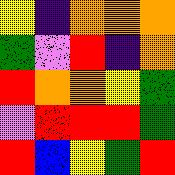[["yellow", "indigo", "orange", "orange", "orange"], ["green", "violet", "red", "indigo", "orange"], ["red", "orange", "orange", "yellow", "green"], ["violet", "red", "red", "red", "green"], ["red", "blue", "yellow", "green", "red"]]